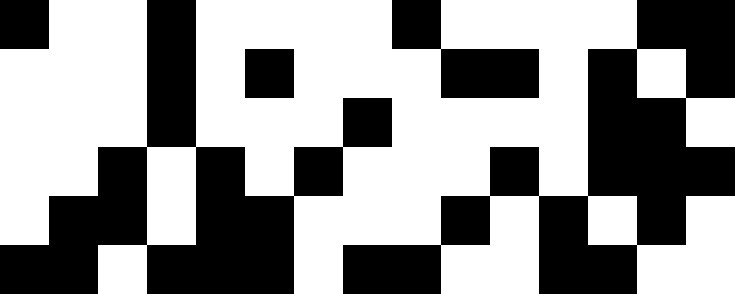[["black", "white", "white", "black", "white", "white", "white", "white", "black", "white", "white", "white", "white", "black", "black"], ["white", "white", "white", "black", "white", "black", "white", "white", "white", "black", "black", "white", "black", "white", "black"], ["white", "white", "white", "black", "white", "white", "white", "black", "white", "white", "white", "white", "black", "black", "white"], ["white", "white", "black", "white", "black", "white", "black", "white", "white", "white", "black", "white", "black", "black", "black"], ["white", "black", "black", "white", "black", "black", "white", "white", "white", "black", "white", "black", "white", "black", "white"], ["black", "black", "white", "black", "black", "black", "white", "black", "black", "white", "white", "black", "black", "white", "white"]]